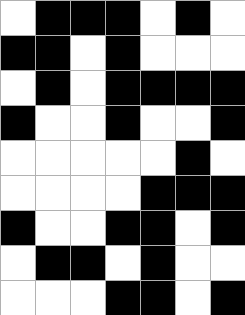[["white", "black", "black", "black", "white", "black", "white"], ["black", "black", "white", "black", "white", "white", "white"], ["white", "black", "white", "black", "black", "black", "black"], ["black", "white", "white", "black", "white", "white", "black"], ["white", "white", "white", "white", "white", "black", "white"], ["white", "white", "white", "white", "black", "black", "black"], ["black", "white", "white", "black", "black", "white", "black"], ["white", "black", "black", "white", "black", "white", "white"], ["white", "white", "white", "black", "black", "white", "black"]]